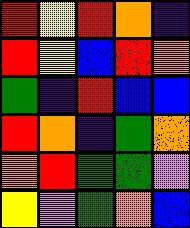[["red", "yellow", "red", "orange", "indigo"], ["red", "yellow", "blue", "red", "orange"], ["green", "indigo", "red", "blue", "blue"], ["red", "orange", "indigo", "green", "orange"], ["orange", "red", "green", "green", "violet"], ["yellow", "violet", "green", "orange", "blue"]]